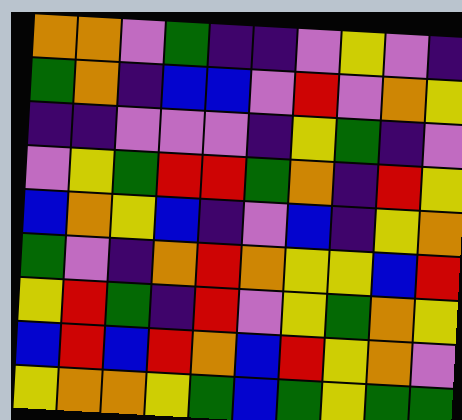[["orange", "orange", "violet", "green", "indigo", "indigo", "violet", "yellow", "violet", "indigo"], ["green", "orange", "indigo", "blue", "blue", "violet", "red", "violet", "orange", "yellow"], ["indigo", "indigo", "violet", "violet", "violet", "indigo", "yellow", "green", "indigo", "violet"], ["violet", "yellow", "green", "red", "red", "green", "orange", "indigo", "red", "yellow"], ["blue", "orange", "yellow", "blue", "indigo", "violet", "blue", "indigo", "yellow", "orange"], ["green", "violet", "indigo", "orange", "red", "orange", "yellow", "yellow", "blue", "red"], ["yellow", "red", "green", "indigo", "red", "violet", "yellow", "green", "orange", "yellow"], ["blue", "red", "blue", "red", "orange", "blue", "red", "yellow", "orange", "violet"], ["yellow", "orange", "orange", "yellow", "green", "blue", "green", "yellow", "green", "green"]]